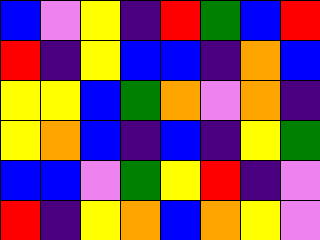[["blue", "violet", "yellow", "indigo", "red", "green", "blue", "red"], ["red", "indigo", "yellow", "blue", "blue", "indigo", "orange", "blue"], ["yellow", "yellow", "blue", "green", "orange", "violet", "orange", "indigo"], ["yellow", "orange", "blue", "indigo", "blue", "indigo", "yellow", "green"], ["blue", "blue", "violet", "green", "yellow", "red", "indigo", "violet"], ["red", "indigo", "yellow", "orange", "blue", "orange", "yellow", "violet"]]